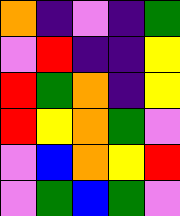[["orange", "indigo", "violet", "indigo", "green"], ["violet", "red", "indigo", "indigo", "yellow"], ["red", "green", "orange", "indigo", "yellow"], ["red", "yellow", "orange", "green", "violet"], ["violet", "blue", "orange", "yellow", "red"], ["violet", "green", "blue", "green", "violet"]]